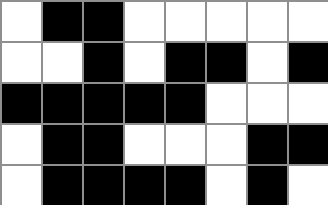[["white", "black", "black", "white", "white", "white", "white", "white"], ["white", "white", "black", "white", "black", "black", "white", "black"], ["black", "black", "black", "black", "black", "white", "white", "white"], ["white", "black", "black", "white", "white", "white", "black", "black"], ["white", "black", "black", "black", "black", "white", "black", "white"]]